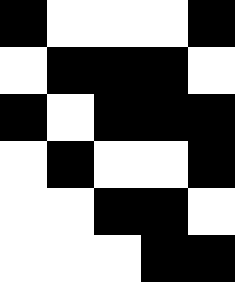[["black", "white", "white", "white", "black"], ["white", "black", "black", "black", "white"], ["black", "white", "black", "black", "black"], ["white", "black", "white", "white", "black"], ["white", "white", "black", "black", "white"], ["white", "white", "white", "black", "black"]]